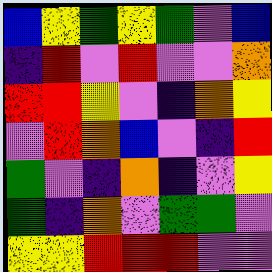[["blue", "yellow", "green", "yellow", "green", "violet", "blue"], ["indigo", "red", "violet", "red", "violet", "violet", "orange"], ["red", "red", "yellow", "violet", "indigo", "orange", "yellow"], ["violet", "red", "orange", "blue", "violet", "indigo", "red"], ["green", "violet", "indigo", "orange", "indigo", "violet", "yellow"], ["green", "indigo", "orange", "violet", "green", "green", "violet"], ["yellow", "yellow", "red", "red", "red", "violet", "violet"]]